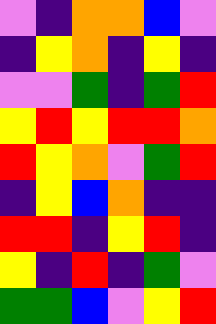[["violet", "indigo", "orange", "orange", "blue", "violet"], ["indigo", "yellow", "orange", "indigo", "yellow", "indigo"], ["violet", "violet", "green", "indigo", "green", "red"], ["yellow", "red", "yellow", "red", "red", "orange"], ["red", "yellow", "orange", "violet", "green", "red"], ["indigo", "yellow", "blue", "orange", "indigo", "indigo"], ["red", "red", "indigo", "yellow", "red", "indigo"], ["yellow", "indigo", "red", "indigo", "green", "violet"], ["green", "green", "blue", "violet", "yellow", "red"]]